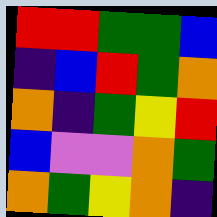[["red", "red", "green", "green", "blue"], ["indigo", "blue", "red", "green", "orange"], ["orange", "indigo", "green", "yellow", "red"], ["blue", "violet", "violet", "orange", "green"], ["orange", "green", "yellow", "orange", "indigo"]]